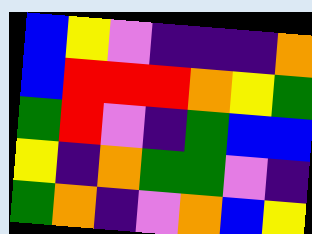[["blue", "yellow", "violet", "indigo", "indigo", "indigo", "orange"], ["blue", "red", "red", "red", "orange", "yellow", "green"], ["green", "red", "violet", "indigo", "green", "blue", "blue"], ["yellow", "indigo", "orange", "green", "green", "violet", "indigo"], ["green", "orange", "indigo", "violet", "orange", "blue", "yellow"]]